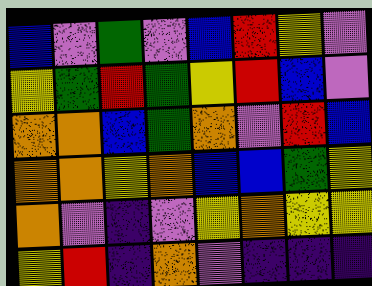[["blue", "violet", "green", "violet", "blue", "red", "yellow", "violet"], ["yellow", "green", "red", "green", "yellow", "red", "blue", "violet"], ["orange", "orange", "blue", "green", "orange", "violet", "red", "blue"], ["orange", "orange", "yellow", "orange", "blue", "blue", "green", "yellow"], ["orange", "violet", "indigo", "violet", "yellow", "orange", "yellow", "yellow"], ["yellow", "red", "indigo", "orange", "violet", "indigo", "indigo", "indigo"]]